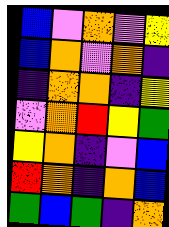[["blue", "violet", "orange", "violet", "yellow"], ["blue", "orange", "violet", "orange", "indigo"], ["indigo", "orange", "orange", "indigo", "yellow"], ["violet", "orange", "red", "yellow", "green"], ["yellow", "orange", "indigo", "violet", "blue"], ["red", "orange", "indigo", "orange", "blue"], ["green", "blue", "green", "indigo", "orange"]]